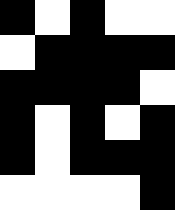[["black", "white", "black", "white", "white"], ["white", "black", "black", "black", "black"], ["black", "black", "black", "black", "white"], ["black", "white", "black", "white", "black"], ["black", "white", "black", "black", "black"], ["white", "white", "white", "white", "black"]]